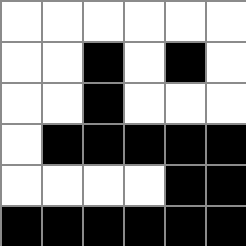[["white", "white", "white", "white", "white", "white"], ["white", "white", "black", "white", "black", "white"], ["white", "white", "black", "white", "white", "white"], ["white", "black", "black", "black", "black", "black"], ["white", "white", "white", "white", "black", "black"], ["black", "black", "black", "black", "black", "black"]]